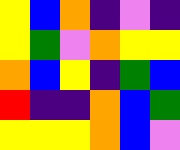[["yellow", "blue", "orange", "indigo", "violet", "indigo"], ["yellow", "green", "violet", "orange", "yellow", "yellow"], ["orange", "blue", "yellow", "indigo", "green", "blue"], ["red", "indigo", "indigo", "orange", "blue", "green"], ["yellow", "yellow", "yellow", "orange", "blue", "violet"]]